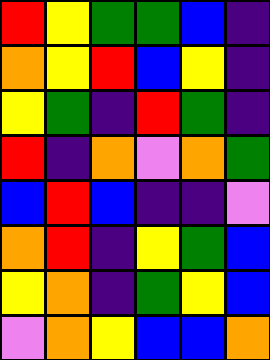[["red", "yellow", "green", "green", "blue", "indigo"], ["orange", "yellow", "red", "blue", "yellow", "indigo"], ["yellow", "green", "indigo", "red", "green", "indigo"], ["red", "indigo", "orange", "violet", "orange", "green"], ["blue", "red", "blue", "indigo", "indigo", "violet"], ["orange", "red", "indigo", "yellow", "green", "blue"], ["yellow", "orange", "indigo", "green", "yellow", "blue"], ["violet", "orange", "yellow", "blue", "blue", "orange"]]